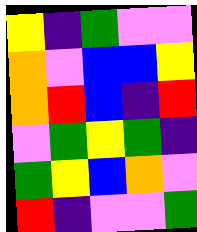[["yellow", "indigo", "green", "violet", "violet"], ["orange", "violet", "blue", "blue", "yellow"], ["orange", "red", "blue", "indigo", "red"], ["violet", "green", "yellow", "green", "indigo"], ["green", "yellow", "blue", "orange", "violet"], ["red", "indigo", "violet", "violet", "green"]]